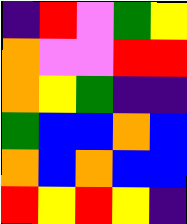[["indigo", "red", "violet", "green", "yellow"], ["orange", "violet", "violet", "red", "red"], ["orange", "yellow", "green", "indigo", "indigo"], ["green", "blue", "blue", "orange", "blue"], ["orange", "blue", "orange", "blue", "blue"], ["red", "yellow", "red", "yellow", "indigo"]]